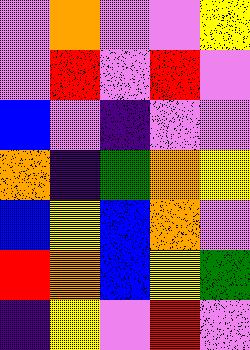[["violet", "orange", "violet", "violet", "yellow"], ["violet", "red", "violet", "red", "violet"], ["blue", "violet", "indigo", "violet", "violet"], ["orange", "indigo", "green", "orange", "yellow"], ["blue", "yellow", "blue", "orange", "violet"], ["red", "orange", "blue", "yellow", "green"], ["indigo", "yellow", "violet", "red", "violet"]]